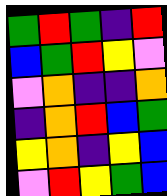[["green", "red", "green", "indigo", "red"], ["blue", "green", "red", "yellow", "violet"], ["violet", "orange", "indigo", "indigo", "orange"], ["indigo", "orange", "red", "blue", "green"], ["yellow", "orange", "indigo", "yellow", "blue"], ["violet", "red", "yellow", "green", "blue"]]